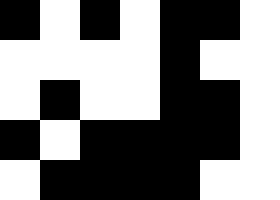[["black", "white", "black", "white", "black", "black", "white"], ["white", "white", "white", "white", "black", "white", "white"], ["white", "black", "white", "white", "black", "black", "white"], ["black", "white", "black", "black", "black", "black", "white"], ["white", "black", "black", "black", "black", "white", "white"]]